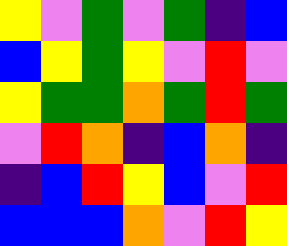[["yellow", "violet", "green", "violet", "green", "indigo", "blue"], ["blue", "yellow", "green", "yellow", "violet", "red", "violet"], ["yellow", "green", "green", "orange", "green", "red", "green"], ["violet", "red", "orange", "indigo", "blue", "orange", "indigo"], ["indigo", "blue", "red", "yellow", "blue", "violet", "red"], ["blue", "blue", "blue", "orange", "violet", "red", "yellow"]]